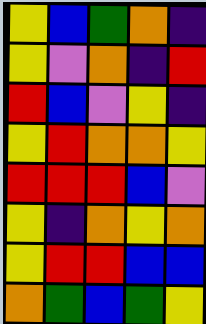[["yellow", "blue", "green", "orange", "indigo"], ["yellow", "violet", "orange", "indigo", "red"], ["red", "blue", "violet", "yellow", "indigo"], ["yellow", "red", "orange", "orange", "yellow"], ["red", "red", "red", "blue", "violet"], ["yellow", "indigo", "orange", "yellow", "orange"], ["yellow", "red", "red", "blue", "blue"], ["orange", "green", "blue", "green", "yellow"]]